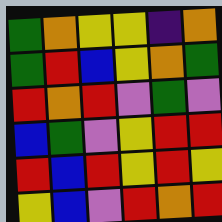[["green", "orange", "yellow", "yellow", "indigo", "orange"], ["green", "red", "blue", "yellow", "orange", "green"], ["red", "orange", "red", "violet", "green", "violet"], ["blue", "green", "violet", "yellow", "red", "red"], ["red", "blue", "red", "yellow", "red", "yellow"], ["yellow", "blue", "violet", "red", "orange", "red"]]